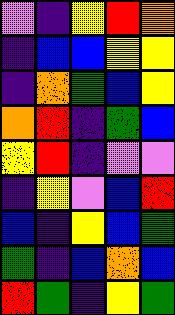[["violet", "indigo", "yellow", "red", "orange"], ["indigo", "blue", "blue", "yellow", "yellow"], ["indigo", "orange", "green", "blue", "yellow"], ["orange", "red", "indigo", "green", "blue"], ["yellow", "red", "indigo", "violet", "violet"], ["indigo", "yellow", "violet", "blue", "red"], ["blue", "indigo", "yellow", "blue", "green"], ["green", "indigo", "blue", "orange", "blue"], ["red", "green", "indigo", "yellow", "green"]]